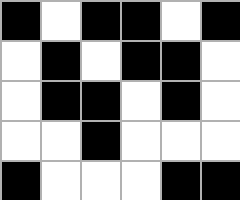[["black", "white", "black", "black", "white", "black"], ["white", "black", "white", "black", "black", "white"], ["white", "black", "black", "white", "black", "white"], ["white", "white", "black", "white", "white", "white"], ["black", "white", "white", "white", "black", "black"]]